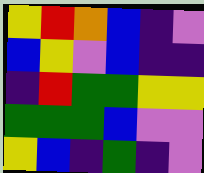[["yellow", "red", "orange", "blue", "indigo", "violet"], ["blue", "yellow", "violet", "blue", "indigo", "indigo"], ["indigo", "red", "green", "green", "yellow", "yellow"], ["green", "green", "green", "blue", "violet", "violet"], ["yellow", "blue", "indigo", "green", "indigo", "violet"]]